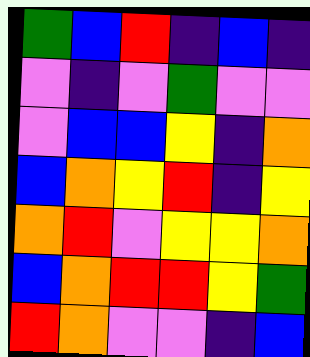[["green", "blue", "red", "indigo", "blue", "indigo"], ["violet", "indigo", "violet", "green", "violet", "violet"], ["violet", "blue", "blue", "yellow", "indigo", "orange"], ["blue", "orange", "yellow", "red", "indigo", "yellow"], ["orange", "red", "violet", "yellow", "yellow", "orange"], ["blue", "orange", "red", "red", "yellow", "green"], ["red", "orange", "violet", "violet", "indigo", "blue"]]